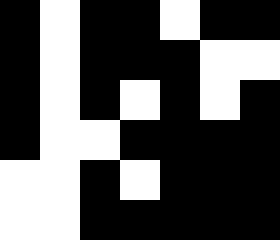[["black", "white", "black", "black", "white", "black", "black"], ["black", "white", "black", "black", "black", "white", "white"], ["black", "white", "black", "white", "black", "white", "black"], ["black", "white", "white", "black", "black", "black", "black"], ["white", "white", "black", "white", "black", "black", "black"], ["white", "white", "black", "black", "black", "black", "black"]]